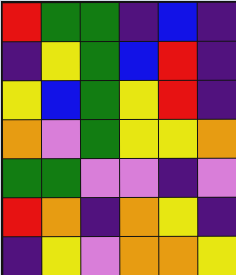[["red", "green", "green", "indigo", "blue", "indigo"], ["indigo", "yellow", "green", "blue", "red", "indigo"], ["yellow", "blue", "green", "yellow", "red", "indigo"], ["orange", "violet", "green", "yellow", "yellow", "orange"], ["green", "green", "violet", "violet", "indigo", "violet"], ["red", "orange", "indigo", "orange", "yellow", "indigo"], ["indigo", "yellow", "violet", "orange", "orange", "yellow"]]